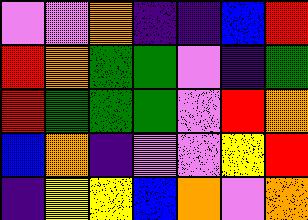[["violet", "violet", "orange", "indigo", "indigo", "blue", "red"], ["red", "orange", "green", "green", "violet", "indigo", "green"], ["red", "green", "green", "green", "violet", "red", "orange"], ["blue", "orange", "indigo", "violet", "violet", "yellow", "red"], ["indigo", "yellow", "yellow", "blue", "orange", "violet", "orange"]]